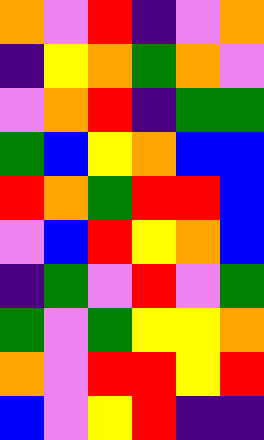[["orange", "violet", "red", "indigo", "violet", "orange"], ["indigo", "yellow", "orange", "green", "orange", "violet"], ["violet", "orange", "red", "indigo", "green", "green"], ["green", "blue", "yellow", "orange", "blue", "blue"], ["red", "orange", "green", "red", "red", "blue"], ["violet", "blue", "red", "yellow", "orange", "blue"], ["indigo", "green", "violet", "red", "violet", "green"], ["green", "violet", "green", "yellow", "yellow", "orange"], ["orange", "violet", "red", "red", "yellow", "red"], ["blue", "violet", "yellow", "red", "indigo", "indigo"]]